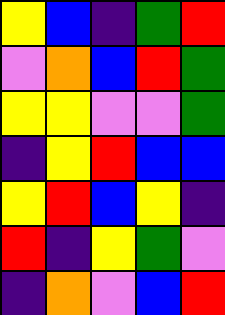[["yellow", "blue", "indigo", "green", "red"], ["violet", "orange", "blue", "red", "green"], ["yellow", "yellow", "violet", "violet", "green"], ["indigo", "yellow", "red", "blue", "blue"], ["yellow", "red", "blue", "yellow", "indigo"], ["red", "indigo", "yellow", "green", "violet"], ["indigo", "orange", "violet", "blue", "red"]]